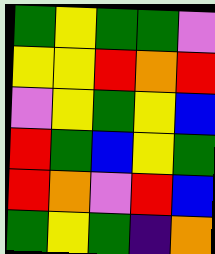[["green", "yellow", "green", "green", "violet"], ["yellow", "yellow", "red", "orange", "red"], ["violet", "yellow", "green", "yellow", "blue"], ["red", "green", "blue", "yellow", "green"], ["red", "orange", "violet", "red", "blue"], ["green", "yellow", "green", "indigo", "orange"]]